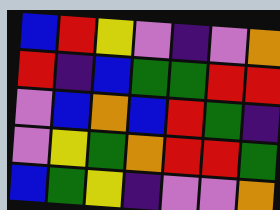[["blue", "red", "yellow", "violet", "indigo", "violet", "orange"], ["red", "indigo", "blue", "green", "green", "red", "red"], ["violet", "blue", "orange", "blue", "red", "green", "indigo"], ["violet", "yellow", "green", "orange", "red", "red", "green"], ["blue", "green", "yellow", "indigo", "violet", "violet", "orange"]]